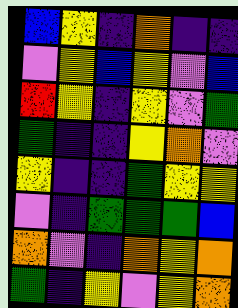[["blue", "yellow", "indigo", "orange", "indigo", "indigo"], ["violet", "yellow", "blue", "yellow", "violet", "blue"], ["red", "yellow", "indigo", "yellow", "violet", "green"], ["green", "indigo", "indigo", "yellow", "orange", "violet"], ["yellow", "indigo", "indigo", "green", "yellow", "yellow"], ["violet", "indigo", "green", "green", "green", "blue"], ["orange", "violet", "indigo", "orange", "yellow", "orange"], ["green", "indigo", "yellow", "violet", "yellow", "orange"]]